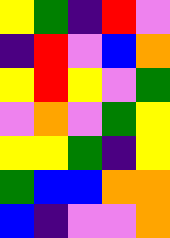[["yellow", "green", "indigo", "red", "violet"], ["indigo", "red", "violet", "blue", "orange"], ["yellow", "red", "yellow", "violet", "green"], ["violet", "orange", "violet", "green", "yellow"], ["yellow", "yellow", "green", "indigo", "yellow"], ["green", "blue", "blue", "orange", "orange"], ["blue", "indigo", "violet", "violet", "orange"]]